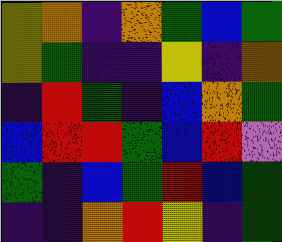[["yellow", "orange", "indigo", "orange", "green", "blue", "green"], ["yellow", "green", "indigo", "indigo", "yellow", "indigo", "orange"], ["indigo", "red", "green", "indigo", "blue", "orange", "green"], ["blue", "red", "red", "green", "blue", "red", "violet"], ["green", "indigo", "blue", "green", "red", "blue", "green"], ["indigo", "indigo", "orange", "red", "yellow", "indigo", "green"]]